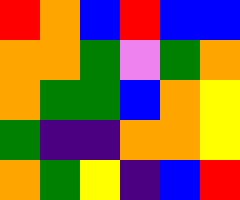[["red", "orange", "blue", "red", "blue", "blue"], ["orange", "orange", "green", "violet", "green", "orange"], ["orange", "green", "green", "blue", "orange", "yellow"], ["green", "indigo", "indigo", "orange", "orange", "yellow"], ["orange", "green", "yellow", "indigo", "blue", "red"]]